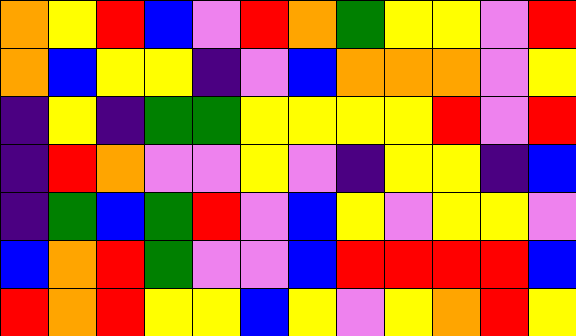[["orange", "yellow", "red", "blue", "violet", "red", "orange", "green", "yellow", "yellow", "violet", "red"], ["orange", "blue", "yellow", "yellow", "indigo", "violet", "blue", "orange", "orange", "orange", "violet", "yellow"], ["indigo", "yellow", "indigo", "green", "green", "yellow", "yellow", "yellow", "yellow", "red", "violet", "red"], ["indigo", "red", "orange", "violet", "violet", "yellow", "violet", "indigo", "yellow", "yellow", "indigo", "blue"], ["indigo", "green", "blue", "green", "red", "violet", "blue", "yellow", "violet", "yellow", "yellow", "violet"], ["blue", "orange", "red", "green", "violet", "violet", "blue", "red", "red", "red", "red", "blue"], ["red", "orange", "red", "yellow", "yellow", "blue", "yellow", "violet", "yellow", "orange", "red", "yellow"]]